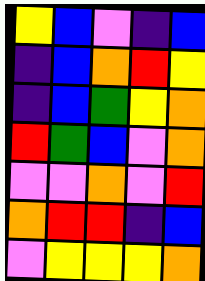[["yellow", "blue", "violet", "indigo", "blue"], ["indigo", "blue", "orange", "red", "yellow"], ["indigo", "blue", "green", "yellow", "orange"], ["red", "green", "blue", "violet", "orange"], ["violet", "violet", "orange", "violet", "red"], ["orange", "red", "red", "indigo", "blue"], ["violet", "yellow", "yellow", "yellow", "orange"]]